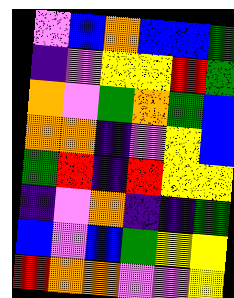[["violet", "blue", "orange", "blue", "blue", "green"], ["indigo", "violet", "yellow", "yellow", "red", "green"], ["orange", "violet", "green", "orange", "green", "blue"], ["orange", "orange", "indigo", "violet", "yellow", "blue"], ["green", "red", "indigo", "red", "yellow", "yellow"], ["indigo", "violet", "orange", "indigo", "indigo", "green"], ["blue", "violet", "blue", "green", "yellow", "yellow"], ["red", "orange", "orange", "violet", "violet", "yellow"]]